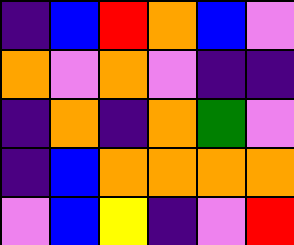[["indigo", "blue", "red", "orange", "blue", "violet"], ["orange", "violet", "orange", "violet", "indigo", "indigo"], ["indigo", "orange", "indigo", "orange", "green", "violet"], ["indigo", "blue", "orange", "orange", "orange", "orange"], ["violet", "blue", "yellow", "indigo", "violet", "red"]]